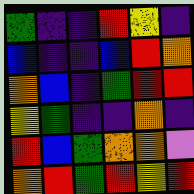[["green", "indigo", "indigo", "red", "yellow", "indigo"], ["blue", "indigo", "indigo", "blue", "red", "orange"], ["orange", "blue", "indigo", "green", "red", "red"], ["yellow", "green", "indigo", "indigo", "orange", "indigo"], ["red", "blue", "green", "orange", "orange", "violet"], ["orange", "red", "green", "red", "yellow", "red"]]